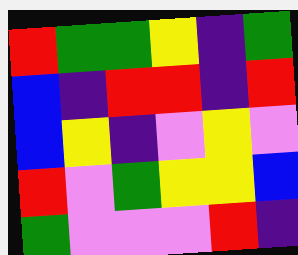[["red", "green", "green", "yellow", "indigo", "green"], ["blue", "indigo", "red", "red", "indigo", "red"], ["blue", "yellow", "indigo", "violet", "yellow", "violet"], ["red", "violet", "green", "yellow", "yellow", "blue"], ["green", "violet", "violet", "violet", "red", "indigo"]]